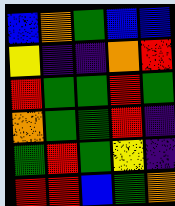[["blue", "orange", "green", "blue", "blue"], ["yellow", "indigo", "indigo", "orange", "red"], ["red", "green", "green", "red", "green"], ["orange", "green", "green", "red", "indigo"], ["green", "red", "green", "yellow", "indigo"], ["red", "red", "blue", "green", "orange"]]